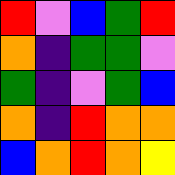[["red", "violet", "blue", "green", "red"], ["orange", "indigo", "green", "green", "violet"], ["green", "indigo", "violet", "green", "blue"], ["orange", "indigo", "red", "orange", "orange"], ["blue", "orange", "red", "orange", "yellow"]]